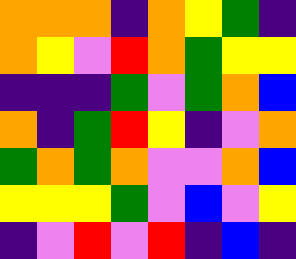[["orange", "orange", "orange", "indigo", "orange", "yellow", "green", "indigo"], ["orange", "yellow", "violet", "red", "orange", "green", "yellow", "yellow"], ["indigo", "indigo", "indigo", "green", "violet", "green", "orange", "blue"], ["orange", "indigo", "green", "red", "yellow", "indigo", "violet", "orange"], ["green", "orange", "green", "orange", "violet", "violet", "orange", "blue"], ["yellow", "yellow", "yellow", "green", "violet", "blue", "violet", "yellow"], ["indigo", "violet", "red", "violet", "red", "indigo", "blue", "indigo"]]